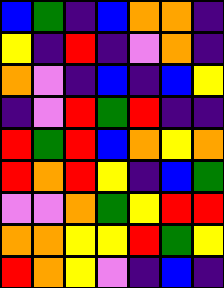[["blue", "green", "indigo", "blue", "orange", "orange", "indigo"], ["yellow", "indigo", "red", "indigo", "violet", "orange", "indigo"], ["orange", "violet", "indigo", "blue", "indigo", "blue", "yellow"], ["indigo", "violet", "red", "green", "red", "indigo", "indigo"], ["red", "green", "red", "blue", "orange", "yellow", "orange"], ["red", "orange", "red", "yellow", "indigo", "blue", "green"], ["violet", "violet", "orange", "green", "yellow", "red", "red"], ["orange", "orange", "yellow", "yellow", "red", "green", "yellow"], ["red", "orange", "yellow", "violet", "indigo", "blue", "indigo"]]